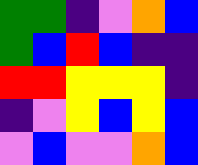[["green", "green", "indigo", "violet", "orange", "blue"], ["green", "blue", "red", "blue", "indigo", "indigo"], ["red", "red", "yellow", "yellow", "yellow", "indigo"], ["indigo", "violet", "yellow", "blue", "yellow", "blue"], ["violet", "blue", "violet", "violet", "orange", "blue"]]